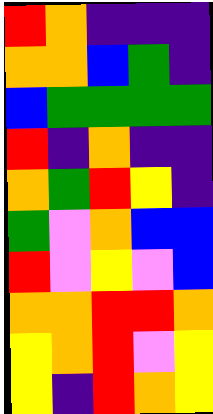[["red", "orange", "indigo", "indigo", "indigo"], ["orange", "orange", "blue", "green", "indigo"], ["blue", "green", "green", "green", "green"], ["red", "indigo", "orange", "indigo", "indigo"], ["orange", "green", "red", "yellow", "indigo"], ["green", "violet", "orange", "blue", "blue"], ["red", "violet", "yellow", "violet", "blue"], ["orange", "orange", "red", "red", "orange"], ["yellow", "orange", "red", "violet", "yellow"], ["yellow", "indigo", "red", "orange", "yellow"]]